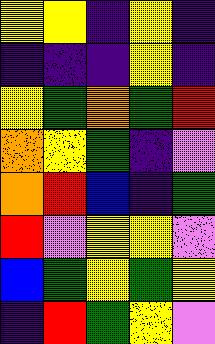[["yellow", "yellow", "indigo", "yellow", "indigo"], ["indigo", "indigo", "indigo", "yellow", "indigo"], ["yellow", "green", "orange", "green", "red"], ["orange", "yellow", "green", "indigo", "violet"], ["orange", "red", "blue", "indigo", "green"], ["red", "violet", "yellow", "yellow", "violet"], ["blue", "green", "yellow", "green", "yellow"], ["indigo", "red", "green", "yellow", "violet"]]